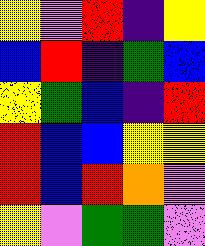[["yellow", "violet", "red", "indigo", "yellow"], ["blue", "red", "indigo", "green", "blue"], ["yellow", "green", "blue", "indigo", "red"], ["red", "blue", "blue", "yellow", "yellow"], ["red", "blue", "red", "orange", "violet"], ["yellow", "violet", "green", "green", "violet"]]